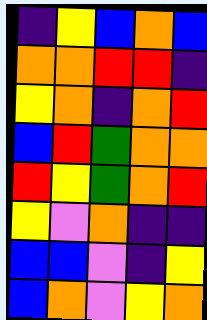[["indigo", "yellow", "blue", "orange", "blue"], ["orange", "orange", "red", "red", "indigo"], ["yellow", "orange", "indigo", "orange", "red"], ["blue", "red", "green", "orange", "orange"], ["red", "yellow", "green", "orange", "red"], ["yellow", "violet", "orange", "indigo", "indigo"], ["blue", "blue", "violet", "indigo", "yellow"], ["blue", "orange", "violet", "yellow", "orange"]]